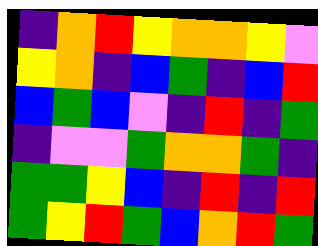[["indigo", "orange", "red", "yellow", "orange", "orange", "yellow", "violet"], ["yellow", "orange", "indigo", "blue", "green", "indigo", "blue", "red"], ["blue", "green", "blue", "violet", "indigo", "red", "indigo", "green"], ["indigo", "violet", "violet", "green", "orange", "orange", "green", "indigo"], ["green", "green", "yellow", "blue", "indigo", "red", "indigo", "red"], ["green", "yellow", "red", "green", "blue", "orange", "red", "green"]]